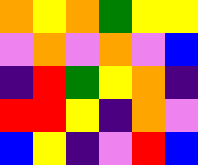[["orange", "yellow", "orange", "green", "yellow", "yellow"], ["violet", "orange", "violet", "orange", "violet", "blue"], ["indigo", "red", "green", "yellow", "orange", "indigo"], ["red", "red", "yellow", "indigo", "orange", "violet"], ["blue", "yellow", "indigo", "violet", "red", "blue"]]